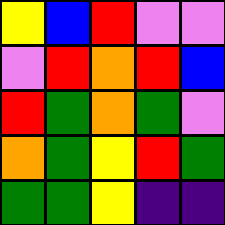[["yellow", "blue", "red", "violet", "violet"], ["violet", "red", "orange", "red", "blue"], ["red", "green", "orange", "green", "violet"], ["orange", "green", "yellow", "red", "green"], ["green", "green", "yellow", "indigo", "indigo"]]